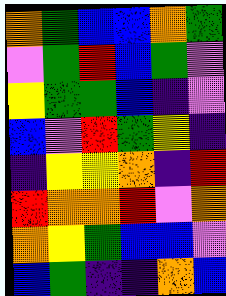[["orange", "green", "blue", "blue", "orange", "green"], ["violet", "green", "red", "blue", "green", "violet"], ["yellow", "green", "green", "blue", "indigo", "violet"], ["blue", "violet", "red", "green", "yellow", "indigo"], ["indigo", "yellow", "yellow", "orange", "indigo", "red"], ["red", "orange", "orange", "red", "violet", "orange"], ["orange", "yellow", "green", "blue", "blue", "violet"], ["blue", "green", "indigo", "indigo", "orange", "blue"]]